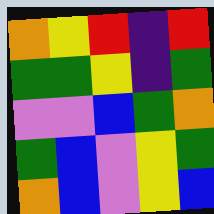[["orange", "yellow", "red", "indigo", "red"], ["green", "green", "yellow", "indigo", "green"], ["violet", "violet", "blue", "green", "orange"], ["green", "blue", "violet", "yellow", "green"], ["orange", "blue", "violet", "yellow", "blue"]]